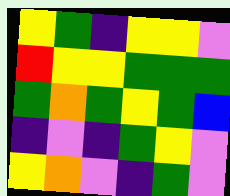[["yellow", "green", "indigo", "yellow", "yellow", "violet"], ["red", "yellow", "yellow", "green", "green", "green"], ["green", "orange", "green", "yellow", "green", "blue"], ["indigo", "violet", "indigo", "green", "yellow", "violet"], ["yellow", "orange", "violet", "indigo", "green", "violet"]]